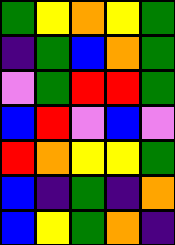[["green", "yellow", "orange", "yellow", "green"], ["indigo", "green", "blue", "orange", "green"], ["violet", "green", "red", "red", "green"], ["blue", "red", "violet", "blue", "violet"], ["red", "orange", "yellow", "yellow", "green"], ["blue", "indigo", "green", "indigo", "orange"], ["blue", "yellow", "green", "orange", "indigo"]]